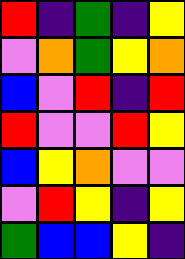[["red", "indigo", "green", "indigo", "yellow"], ["violet", "orange", "green", "yellow", "orange"], ["blue", "violet", "red", "indigo", "red"], ["red", "violet", "violet", "red", "yellow"], ["blue", "yellow", "orange", "violet", "violet"], ["violet", "red", "yellow", "indigo", "yellow"], ["green", "blue", "blue", "yellow", "indigo"]]